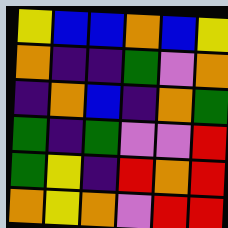[["yellow", "blue", "blue", "orange", "blue", "yellow"], ["orange", "indigo", "indigo", "green", "violet", "orange"], ["indigo", "orange", "blue", "indigo", "orange", "green"], ["green", "indigo", "green", "violet", "violet", "red"], ["green", "yellow", "indigo", "red", "orange", "red"], ["orange", "yellow", "orange", "violet", "red", "red"]]